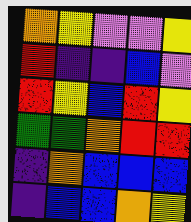[["orange", "yellow", "violet", "violet", "yellow"], ["red", "indigo", "indigo", "blue", "violet"], ["red", "yellow", "blue", "red", "yellow"], ["green", "green", "orange", "red", "red"], ["indigo", "orange", "blue", "blue", "blue"], ["indigo", "blue", "blue", "orange", "yellow"]]